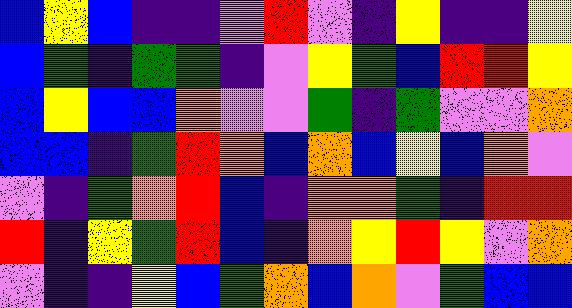[["blue", "yellow", "blue", "indigo", "indigo", "violet", "red", "violet", "indigo", "yellow", "indigo", "indigo", "yellow"], ["blue", "green", "indigo", "green", "green", "indigo", "violet", "yellow", "green", "blue", "red", "red", "yellow"], ["blue", "yellow", "blue", "blue", "orange", "violet", "violet", "green", "indigo", "green", "violet", "violet", "orange"], ["blue", "blue", "indigo", "green", "red", "orange", "blue", "orange", "blue", "yellow", "blue", "orange", "violet"], ["violet", "indigo", "green", "orange", "red", "blue", "indigo", "orange", "orange", "green", "indigo", "red", "red"], ["red", "indigo", "yellow", "green", "red", "blue", "indigo", "orange", "yellow", "red", "yellow", "violet", "orange"], ["violet", "indigo", "indigo", "yellow", "blue", "green", "orange", "blue", "orange", "violet", "green", "blue", "blue"]]